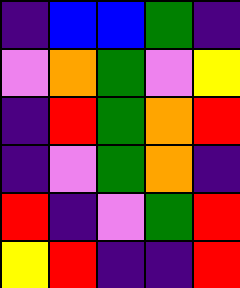[["indigo", "blue", "blue", "green", "indigo"], ["violet", "orange", "green", "violet", "yellow"], ["indigo", "red", "green", "orange", "red"], ["indigo", "violet", "green", "orange", "indigo"], ["red", "indigo", "violet", "green", "red"], ["yellow", "red", "indigo", "indigo", "red"]]